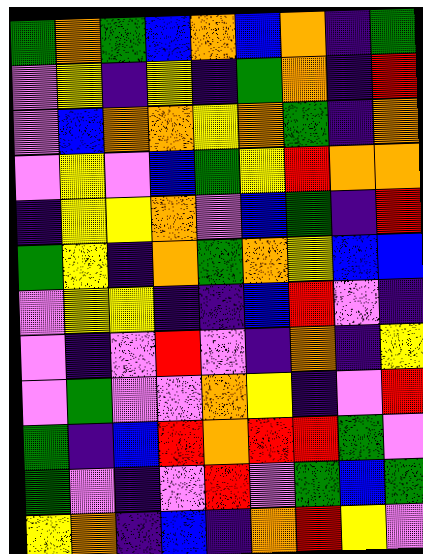[["green", "orange", "green", "blue", "orange", "blue", "orange", "indigo", "green"], ["violet", "yellow", "indigo", "yellow", "indigo", "green", "orange", "indigo", "red"], ["violet", "blue", "orange", "orange", "yellow", "orange", "green", "indigo", "orange"], ["violet", "yellow", "violet", "blue", "green", "yellow", "red", "orange", "orange"], ["indigo", "yellow", "yellow", "orange", "violet", "blue", "green", "indigo", "red"], ["green", "yellow", "indigo", "orange", "green", "orange", "yellow", "blue", "blue"], ["violet", "yellow", "yellow", "indigo", "indigo", "blue", "red", "violet", "indigo"], ["violet", "indigo", "violet", "red", "violet", "indigo", "orange", "indigo", "yellow"], ["violet", "green", "violet", "violet", "orange", "yellow", "indigo", "violet", "red"], ["green", "indigo", "blue", "red", "orange", "red", "red", "green", "violet"], ["green", "violet", "indigo", "violet", "red", "violet", "green", "blue", "green"], ["yellow", "orange", "indigo", "blue", "indigo", "orange", "red", "yellow", "violet"]]